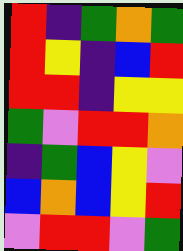[["red", "indigo", "green", "orange", "green"], ["red", "yellow", "indigo", "blue", "red"], ["red", "red", "indigo", "yellow", "yellow"], ["green", "violet", "red", "red", "orange"], ["indigo", "green", "blue", "yellow", "violet"], ["blue", "orange", "blue", "yellow", "red"], ["violet", "red", "red", "violet", "green"]]